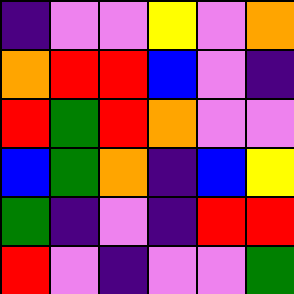[["indigo", "violet", "violet", "yellow", "violet", "orange"], ["orange", "red", "red", "blue", "violet", "indigo"], ["red", "green", "red", "orange", "violet", "violet"], ["blue", "green", "orange", "indigo", "blue", "yellow"], ["green", "indigo", "violet", "indigo", "red", "red"], ["red", "violet", "indigo", "violet", "violet", "green"]]